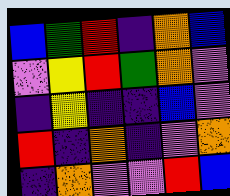[["blue", "green", "red", "indigo", "orange", "blue"], ["violet", "yellow", "red", "green", "orange", "violet"], ["indigo", "yellow", "indigo", "indigo", "blue", "violet"], ["red", "indigo", "orange", "indigo", "violet", "orange"], ["indigo", "orange", "violet", "violet", "red", "blue"]]